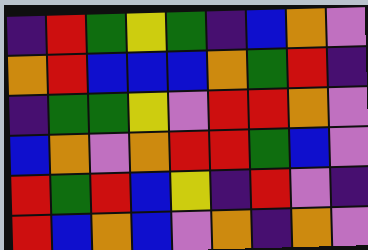[["indigo", "red", "green", "yellow", "green", "indigo", "blue", "orange", "violet"], ["orange", "red", "blue", "blue", "blue", "orange", "green", "red", "indigo"], ["indigo", "green", "green", "yellow", "violet", "red", "red", "orange", "violet"], ["blue", "orange", "violet", "orange", "red", "red", "green", "blue", "violet"], ["red", "green", "red", "blue", "yellow", "indigo", "red", "violet", "indigo"], ["red", "blue", "orange", "blue", "violet", "orange", "indigo", "orange", "violet"]]